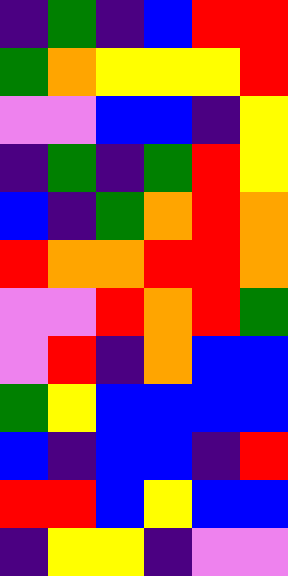[["indigo", "green", "indigo", "blue", "red", "red"], ["green", "orange", "yellow", "yellow", "yellow", "red"], ["violet", "violet", "blue", "blue", "indigo", "yellow"], ["indigo", "green", "indigo", "green", "red", "yellow"], ["blue", "indigo", "green", "orange", "red", "orange"], ["red", "orange", "orange", "red", "red", "orange"], ["violet", "violet", "red", "orange", "red", "green"], ["violet", "red", "indigo", "orange", "blue", "blue"], ["green", "yellow", "blue", "blue", "blue", "blue"], ["blue", "indigo", "blue", "blue", "indigo", "red"], ["red", "red", "blue", "yellow", "blue", "blue"], ["indigo", "yellow", "yellow", "indigo", "violet", "violet"]]